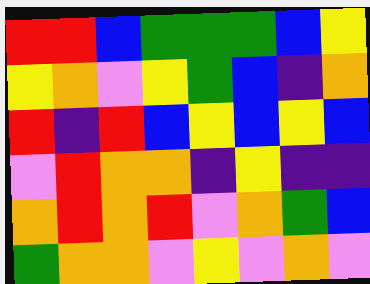[["red", "red", "blue", "green", "green", "green", "blue", "yellow"], ["yellow", "orange", "violet", "yellow", "green", "blue", "indigo", "orange"], ["red", "indigo", "red", "blue", "yellow", "blue", "yellow", "blue"], ["violet", "red", "orange", "orange", "indigo", "yellow", "indigo", "indigo"], ["orange", "red", "orange", "red", "violet", "orange", "green", "blue"], ["green", "orange", "orange", "violet", "yellow", "violet", "orange", "violet"]]